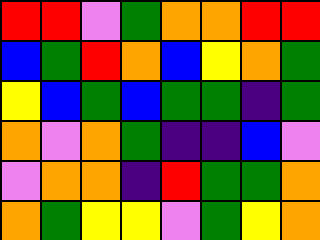[["red", "red", "violet", "green", "orange", "orange", "red", "red"], ["blue", "green", "red", "orange", "blue", "yellow", "orange", "green"], ["yellow", "blue", "green", "blue", "green", "green", "indigo", "green"], ["orange", "violet", "orange", "green", "indigo", "indigo", "blue", "violet"], ["violet", "orange", "orange", "indigo", "red", "green", "green", "orange"], ["orange", "green", "yellow", "yellow", "violet", "green", "yellow", "orange"]]